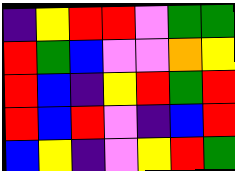[["indigo", "yellow", "red", "red", "violet", "green", "green"], ["red", "green", "blue", "violet", "violet", "orange", "yellow"], ["red", "blue", "indigo", "yellow", "red", "green", "red"], ["red", "blue", "red", "violet", "indigo", "blue", "red"], ["blue", "yellow", "indigo", "violet", "yellow", "red", "green"]]